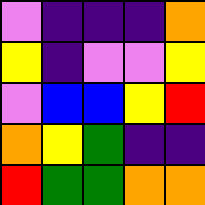[["violet", "indigo", "indigo", "indigo", "orange"], ["yellow", "indigo", "violet", "violet", "yellow"], ["violet", "blue", "blue", "yellow", "red"], ["orange", "yellow", "green", "indigo", "indigo"], ["red", "green", "green", "orange", "orange"]]